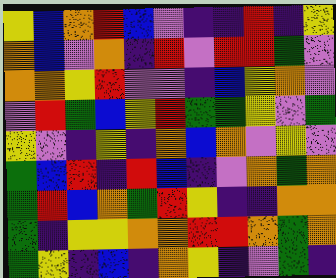[["yellow", "blue", "orange", "red", "blue", "violet", "indigo", "indigo", "red", "indigo", "yellow"], ["orange", "blue", "violet", "orange", "indigo", "red", "violet", "red", "red", "green", "violet"], ["orange", "orange", "yellow", "red", "violet", "violet", "indigo", "blue", "yellow", "orange", "violet"], ["violet", "red", "green", "blue", "yellow", "red", "green", "green", "yellow", "violet", "green"], ["yellow", "violet", "indigo", "yellow", "indigo", "orange", "blue", "orange", "violet", "yellow", "violet"], ["green", "blue", "red", "indigo", "red", "blue", "indigo", "violet", "orange", "green", "orange"], ["green", "red", "blue", "orange", "green", "red", "yellow", "indigo", "indigo", "orange", "orange"], ["green", "indigo", "yellow", "yellow", "orange", "orange", "red", "red", "orange", "green", "orange"], ["green", "yellow", "indigo", "blue", "indigo", "orange", "yellow", "indigo", "violet", "green", "indigo"]]